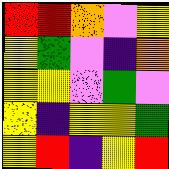[["red", "red", "orange", "violet", "yellow"], ["yellow", "green", "violet", "indigo", "orange"], ["yellow", "yellow", "violet", "green", "violet"], ["yellow", "indigo", "yellow", "yellow", "green"], ["yellow", "red", "indigo", "yellow", "red"]]